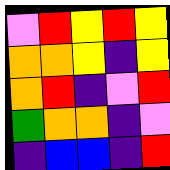[["violet", "red", "yellow", "red", "yellow"], ["orange", "orange", "yellow", "indigo", "yellow"], ["orange", "red", "indigo", "violet", "red"], ["green", "orange", "orange", "indigo", "violet"], ["indigo", "blue", "blue", "indigo", "red"]]